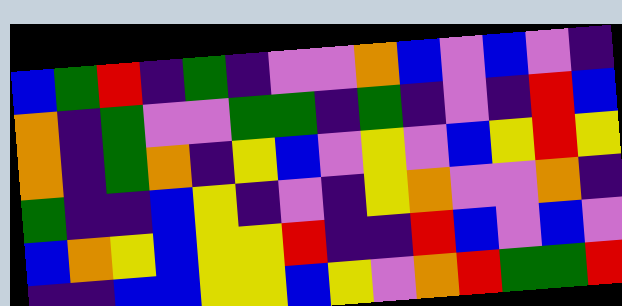[["blue", "green", "red", "indigo", "green", "indigo", "violet", "violet", "orange", "blue", "violet", "blue", "violet", "indigo"], ["orange", "indigo", "green", "violet", "violet", "green", "green", "indigo", "green", "indigo", "violet", "indigo", "red", "blue"], ["orange", "indigo", "green", "orange", "indigo", "yellow", "blue", "violet", "yellow", "violet", "blue", "yellow", "red", "yellow"], ["green", "indigo", "indigo", "blue", "yellow", "indigo", "violet", "indigo", "yellow", "orange", "violet", "violet", "orange", "indigo"], ["blue", "orange", "yellow", "blue", "yellow", "yellow", "red", "indigo", "indigo", "red", "blue", "violet", "blue", "violet"], ["indigo", "indigo", "blue", "blue", "yellow", "yellow", "blue", "yellow", "violet", "orange", "red", "green", "green", "red"]]